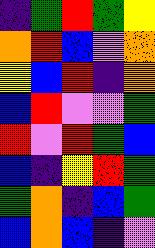[["indigo", "green", "red", "green", "yellow"], ["orange", "red", "blue", "violet", "orange"], ["yellow", "blue", "red", "indigo", "orange"], ["blue", "red", "violet", "violet", "green"], ["red", "violet", "red", "green", "blue"], ["blue", "indigo", "yellow", "red", "green"], ["green", "orange", "indigo", "blue", "green"], ["blue", "orange", "blue", "indigo", "violet"]]